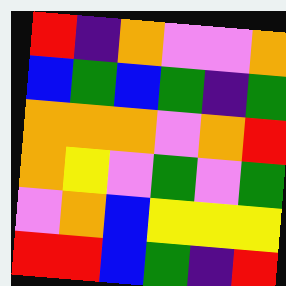[["red", "indigo", "orange", "violet", "violet", "orange"], ["blue", "green", "blue", "green", "indigo", "green"], ["orange", "orange", "orange", "violet", "orange", "red"], ["orange", "yellow", "violet", "green", "violet", "green"], ["violet", "orange", "blue", "yellow", "yellow", "yellow"], ["red", "red", "blue", "green", "indigo", "red"]]